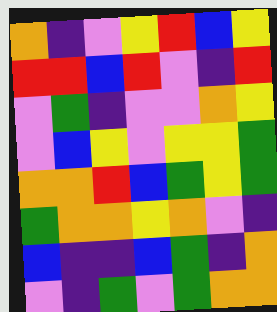[["orange", "indigo", "violet", "yellow", "red", "blue", "yellow"], ["red", "red", "blue", "red", "violet", "indigo", "red"], ["violet", "green", "indigo", "violet", "violet", "orange", "yellow"], ["violet", "blue", "yellow", "violet", "yellow", "yellow", "green"], ["orange", "orange", "red", "blue", "green", "yellow", "green"], ["green", "orange", "orange", "yellow", "orange", "violet", "indigo"], ["blue", "indigo", "indigo", "blue", "green", "indigo", "orange"], ["violet", "indigo", "green", "violet", "green", "orange", "orange"]]